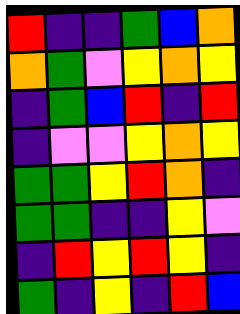[["red", "indigo", "indigo", "green", "blue", "orange"], ["orange", "green", "violet", "yellow", "orange", "yellow"], ["indigo", "green", "blue", "red", "indigo", "red"], ["indigo", "violet", "violet", "yellow", "orange", "yellow"], ["green", "green", "yellow", "red", "orange", "indigo"], ["green", "green", "indigo", "indigo", "yellow", "violet"], ["indigo", "red", "yellow", "red", "yellow", "indigo"], ["green", "indigo", "yellow", "indigo", "red", "blue"]]